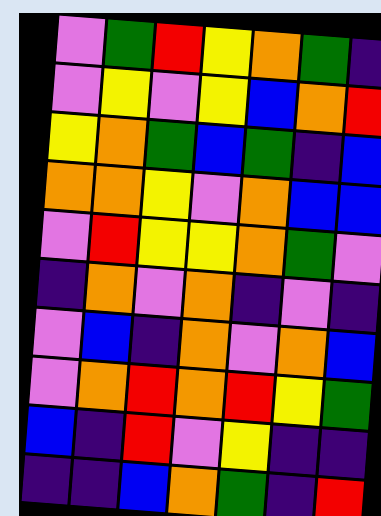[["violet", "green", "red", "yellow", "orange", "green", "indigo"], ["violet", "yellow", "violet", "yellow", "blue", "orange", "red"], ["yellow", "orange", "green", "blue", "green", "indigo", "blue"], ["orange", "orange", "yellow", "violet", "orange", "blue", "blue"], ["violet", "red", "yellow", "yellow", "orange", "green", "violet"], ["indigo", "orange", "violet", "orange", "indigo", "violet", "indigo"], ["violet", "blue", "indigo", "orange", "violet", "orange", "blue"], ["violet", "orange", "red", "orange", "red", "yellow", "green"], ["blue", "indigo", "red", "violet", "yellow", "indigo", "indigo"], ["indigo", "indigo", "blue", "orange", "green", "indigo", "red"]]